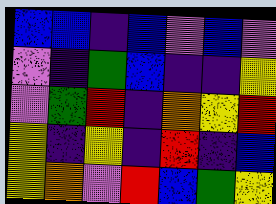[["blue", "blue", "indigo", "blue", "violet", "blue", "violet"], ["violet", "indigo", "green", "blue", "indigo", "indigo", "yellow"], ["violet", "green", "red", "indigo", "orange", "yellow", "red"], ["yellow", "indigo", "yellow", "indigo", "red", "indigo", "blue"], ["yellow", "orange", "violet", "red", "blue", "green", "yellow"]]